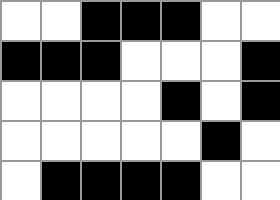[["white", "white", "black", "black", "black", "white", "white"], ["black", "black", "black", "white", "white", "white", "black"], ["white", "white", "white", "white", "black", "white", "black"], ["white", "white", "white", "white", "white", "black", "white"], ["white", "black", "black", "black", "black", "white", "white"]]